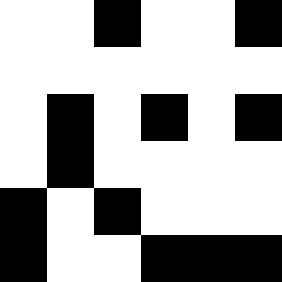[["white", "white", "black", "white", "white", "black"], ["white", "white", "white", "white", "white", "white"], ["white", "black", "white", "black", "white", "black"], ["white", "black", "white", "white", "white", "white"], ["black", "white", "black", "white", "white", "white"], ["black", "white", "white", "black", "black", "black"]]